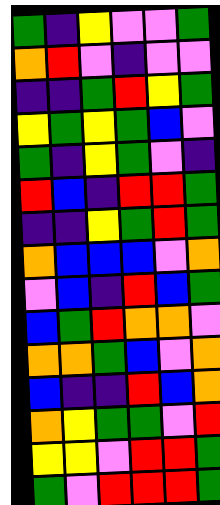[["green", "indigo", "yellow", "violet", "violet", "green"], ["orange", "red", "violet", "indigo", "violet", "violet"], ["indigo", "indigo", "green", "red", "yellow", "green"], ["yellow", "green", "yellow", "green", "blue", "violet"], ["green", "indigo", "yellow", "green", "violet", "indigo"], ["red", "blue", "indigo", "red", "red", "green"], ["indigo", "indigo", "yellow", "green", "red", "green"], ["orange", "blue", "blue", "blue", "violet", "orange"], ["violet", "blue", "indigo", "red", "blue", "green"], ["blue", "green", "red", "orange", "orange", "violet"], ["orange", "orange", "green", "blue", "violet", "orange"], ["blue", "indigo", "indigo", "red", "blue", "orange"], ["orange", "yellow", "green", "green", "violet", "red"], ["yellow", "yellow", "violet", "red", "red", "green"], ["green", "violet", "red", "red", "red", "green"]]